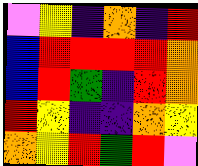[["violet", "yellow", "indigo", "orange", "indigo", "red"], ["blue", "red", "red", "red", "red", "orange"], ["blue", "red", "green", "indigo", "red", "orange"], ["red", "yellow", "indigo", "indigo", "orange", "yellow"], ["orange", "yellow", "red", "green", "red", "violet"]]